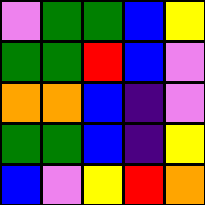[["violet", "green", "green", "blue", "yellow"], ["green", "green", "red", "blue", "violet"], ["orange", "orange", "blue", "indigo", "violet"], ["green", "green", "blue", "indigo", "yellow"], ["blue", "violet", "yellow", "red", "orange"]]